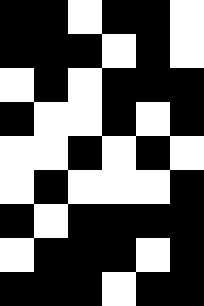[["black", "black", "white", "black", "black", "white"], ["black", "black", "black", "white", "black", "white"], ["white", "black", "white", "black", "black", "black"], ["black", "white", "white", "black", "white", "black"], ["white", "white", "black", "white", "black", "white"], ["white", "black", "white", "white", "white", "black"], ["black", "white", "black", "black", "black", "black"], ["white", "black", "black", "black", "white", "black"], ["black", "black", "black", "white", "black", "black"]]